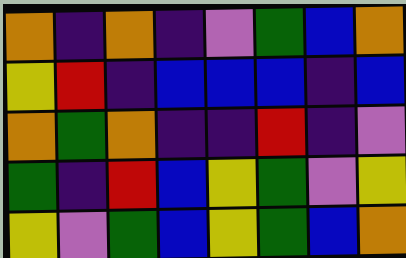[["orange", "indigo", "orange", "indigo", "violet", "green", "blue", "orange"], ["yellow", "red", "indigo", "blue", "blue", "blue", "indigo", "blue"], ["orange", "green", "orange", "indigo", "indigo", "red", "indigo", "violet"], ["green", "indigo", "red", "blue", "yellow", "green", "violet", "yellow"], ["yellow", "violet", "green", "blue", "yellow", "green", "blue", "orange"]]